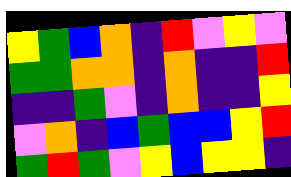[["yellow", "green", "blue", "orange", "indigo", "red", "violet", "yellow", "violet"], ["green", "green", "orange", "orange", "indigo", "orange", "indigo", "indigo", "red"], ["indigo", "indigo", "green", "violet", "indigo", "orange", "indigo", "indigo", "yellow"], ["violet", "orange", "indigo", "blue", "green", "blue", "blue", "yellow", "red"], ["green", "red", "green", "violet", "yellow", "blue", "yellow", "yellow", "indigo"]]